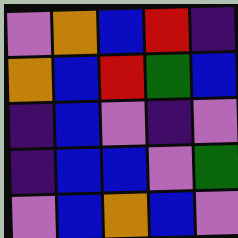[["violet", "orange", "blue", "red", "indigo"], ["orange", "blue", "red", "green", "blue"], ["indigo", "blue", "violet", "indigo", "violet"], ["indigo", "blue", "blue", "violet", "green"], ["violet", "blue", "orange", "blue", "violet"]]